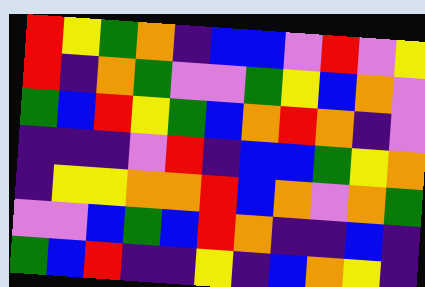[["red", "yellow", "green", "orange", "indigo", "blue", "blue", "violet", "red", "violet", "yellow"], ["red", "indigo", "orange", "green", "violet", "violet", "green", "yellow", "blue", "orange", "violet"], ["green", "blue", "red", "yellow", "green", "blue", "orange", "red", "orange", "indigo", "violet"], ["indigo", "indigo", "indigo", "violet", "red", "indigo", "blue", "blue", "green", "yellow", "orange"], ["indigo", "yellow", "yellow", "orange", "orange", "red", "blue", "orange", "violet", "orange", "green"], ["violet", "violet", "blue", "green", "blue", "red", "orange", "indigo", "indigo", "blue", "indigo"], ["green", "blue", "red", "indigo", "indigo", "yellow", "indigo", "blue", "orange", "yellow", "indigo"]]